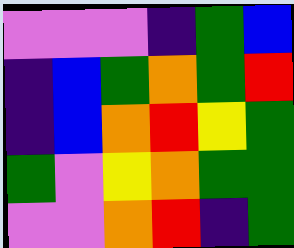[["violet", "violet", "violet", "indigo", "green", "blue"], ["indigo", "blue", "green", "orange", "green", "red"], ["indigo", "blue", "orange", "red", "yellow", "green"], ["green", "violet", "yellow", "orange", "green", "green"], ["violet", "violet", "orange", "red", "indigo", "green"]]